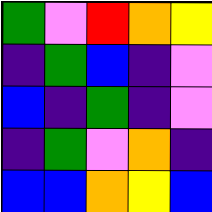[["green", "violet", "red", "orange", "yellow"], ["indigo", "green", "blue", "indigo", "violet"], ["blue", "indigo", "green", "indigo", "violet"], ["indigo", "green", "violet", "orange", "indigo"], ["blue", "blue", "orange", "yellow", "blue"]]